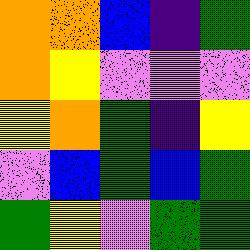[["orange", "orange", "blue", "indigo", "green"], ["orange", "yellow", "violet", "violet", "violet"], ["yellow", "orange", "green", "indigo", "yellow"], ["violet", "blue", "green", "blue", "green"], ["green", "yellow", "violet", "green", "green"]]